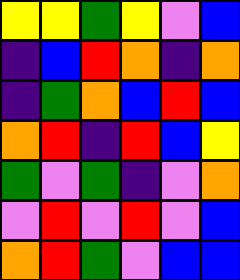[["yellow", "yellow", "green", "yellow", "violet", "blue"], ["indigo", "blue", "red", "orange", "indigo", "orange"], ["indigo", "green", "orange", "blue", "red", "blue"], ["orange", "red", "indigo", "red", "blue", "yellow"], ["green", "violet", "green", "indigo", "violet", "orange"], ["violet", "red", "violet", "red", "violet", "blue"], ["orange", "red", "green", "violet", "blue", "blue"]]